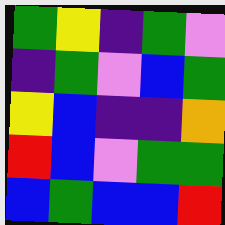[["green", "yellow", "indigo", "green", "violet"], ["indigo", "green", "violet", "blue", "green"], ["yellow", "blue", "indigo", "indigo", "orange"], ["red", "blue", "violet", "green", "green"], ["blue", "green", "blue", "blue", "red"]]